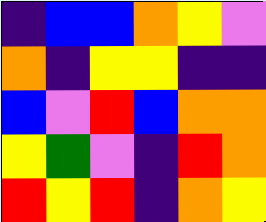[["indigo", "blue", "blue", "orange", "yellow", "violet"], ["orange", "indigo", "yellow", "yellow", "indigo", "indigo"], ["blue", "violet", "red", "blue", "orange", "orange"], ["yellow", "green", "violet", "indigo", "red", "orange"], ["red", "yellow", "red", "indigo", "orange", "yellow"]]